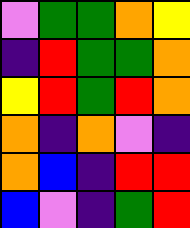[["violet", "green", "green", "orange", "yellow"], ["indigo", "red", "green", "green", "orange"], ["yellow", "red", "green", "red", "orange"], ["orange", "indigo", "orange", "violet", "indigo"], ["orange", "blue", "indigo", "red", "red"], ["blue", "violet", "indigo", "green", "red"]]